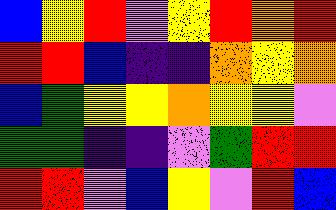[["blue", "yellow", "red", "violet", "yellow", "red", "orange", "red"], ["red", "red", "blue", "indigo", "indigo", "orange", "yellow", "orange"], ["blue", "green", "yellow", "yellow", "orange", "yellow", "yellow", "violet"], ["green", "green", "indigo", "indigo", "violet", "green", "red", "red"], ["red", "red", "violet", "blue", "yellow", "violet", "red", "blue"]]